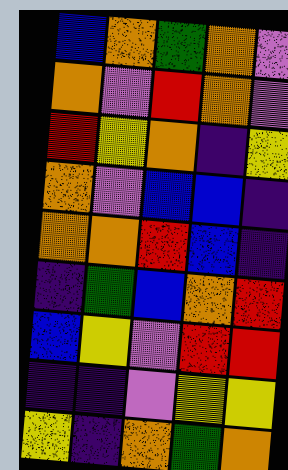[["blue", "orange", "green", "orange", "violet"], ["orange", "violet", "red", "orange", "violet"], ["red", "yellow", "orange", "indigo", "yellow"], ["orange", "violet", "blue", "blue", "indigo"], ["orange", "orange", "red", "blue", "indigo"], ["indigo", "green", "blue", "orange", "red"], ["blue", "yellow", "violet", "red", "red"], ["indigo", "indigo", "violet", "yellow", "yellow"], ["yellow", "indigo", "orange", "green", "orange"]]